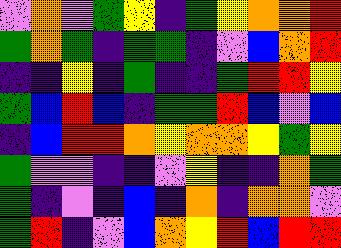[["violet", "orange", "violet", "green", "yellow", "indigo", "green", "yellow", "orange", "orange", "red"], ["green", "orange", "green", "indigo", "green", "green", "indigo", "violet", "blue", "orange", "red"], ["indigo", "indigo", "yellow", "indigo", "green", "indigo", "indigo", "green", "red", "red", "yellow"], ["green", "blue", "red", "blue", "indigo", "green", "green", "red", "blue", "violet", "blue"], ["indigo", "blue", "red", "red", "orange", "yellow", "orange", "orange", "yellow", "green", "yellow"], ["green", "violet", "violet", "indigo", "indigo", "violet", "yellow", "indigo", "indigo", "orange", "green"], ["green", "indigo", "violet", "indigo", "blue", "indigo", "orange", "indigo", "orange", "orange", "violet"], ["green", "red", "indigo", "violet", "blue", "orange", "yellow", "red", "blue", "red", "red"]]